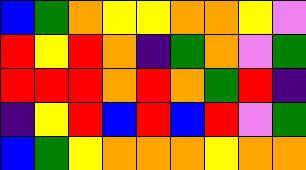[["blue", "green", "orange", "yellow", "yellow", "orange", "orange", "yellow", "violet"], ["red", "yellow", "red", "orange", "indigo", "green", "orange", "violet", "green"], ["red", "red", "red", "orange", "red", "orange", "green", "red", "indigo"], ["indigo", "yellow", "red", "blue", "red", "blue", "red", "violet", "green"], ["blue", "green", "yellow", "orange", "orange", "orange", "yellow", "orange", "orange"]]